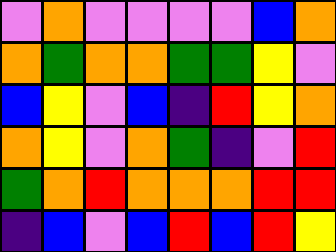[["violet", "orange", "violet", "violet", "violet", "violet", "blue", "orange"], ["orange", "green", "orange", "orange", "green", "green", "yellow", "violet"], ["blue", "yellow", "violet", "blue", "indigo", "red", "yellow", "orange"], ["orange", "yellow", "violet", "orange", "green", "indigo", "violet", "red"], ["green", "orange", "red", "orange", "orange", "orange", "red", "red"], ["indigo", "blue", "violet", "blue", "red", "blue", "red", "yellow"]]